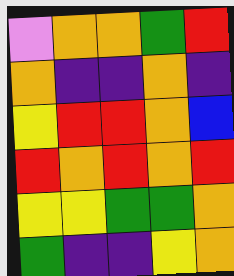[["violet", "orange", "orange", "green", "red"], ["orange", "indigo", "indigo", "orange", "indigo"], ["yellow", "red", "red", "orange", "blue"], ["red", "orange", "red", "orange", "red"], ["yellow", "yellow", "green", "green", "orange"], ["green", "indigo", "indigo", "yellow", "orange"]]